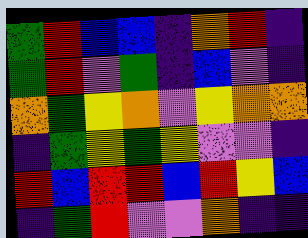[["green", "red", "blue", "blue", "indigo", "orange", "red", "indigo"], ["green", "red", "violet", "green", "indigo", "blue", "violet", "indigo"], ["orange", "green", "yellow", "orange", "violet", "yellow", "orange", "orange"], ["indigo", "green", "yellow", "green", "yellow", "violet", "violet", "indigo"], ["red", "blue", "red", "red", "blue", "red", "yellow", "blue"], ["indigo", "green", "red", "violet", "violet", "orange", "indigo", "indigo"]]